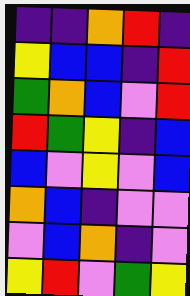[["indigo", "indigo", "orange", "red", "indigo"], ["yellow", "blue", "blue", "indigo", "red"], ["green", "orange", "blue", "violet", "red"], ["red", "green", "yellow", "indigo", "blue"], ["blue", "violet", "yellow", "violet", "blue"], ["orange", "blue", "indigo", "violet", "violet"], ["violet", "blue", "orange", "indigo", "violet"], ["yellow", "red", "violet", "green", "yellow"]]